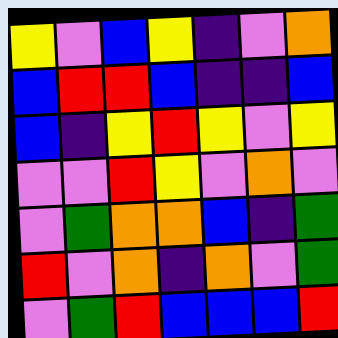[["yellow", "violet", "blue", "yellow", "indigo", "violet", "orange"], ["blue", "red", "red", "blue", "indigo", "indigo", "blue"], ["blue", "indigo", "yellow", "red", "yellow", "violet", "yellow"], ["violet", "violet", "red", "yellow", "violet", "orange", "violet"], ["violet", "green", "orange", "orange", "blue", "indigo", "green"], ["red", "violet", "orange", "indigo", "orange", "violet", "green"], ["violet", "green", "red", "blue", "blue", "blue", "red"]]